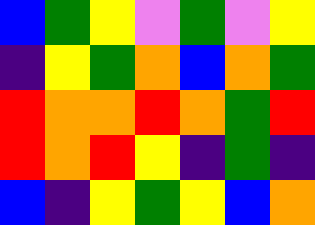[["blue", "green", "yellow", "violet", "green", "violet", "yellow"], ["indigo", "yellow", "green", "orange", "blue", "orange", "green"], ["red", "orange", "orange", "red", "orange", "green", "red"], ["red", "orange", "red", "yellow", "indigo", "green", "indigo"], ["blue", "indigo", "yellow", "green", "yellow", "blue", "orange"]]